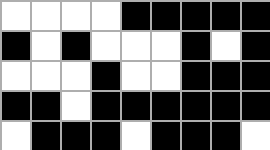[["white", "white", "white", "white", "black", "black", "black", "black", "black"], ["black", "white", "black", "white", "white", "white", "black", "white", "black"], ["white", "white", "white", "black", "white", "white", "black", "black", "black"], ["black", "black", "white", "black", "black", "black", "black", "black", "black"], ["white", "black", "black", "black", "white", "black", "black", "black", "white"]]